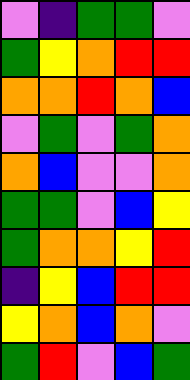[["violet", "indigo", "green", "green", "violet"], ["green", "yellow", "orange", "red", "red"], ["orange", "orange", "red", "orange", "blue"], ["violet", "green", "violet", "green", "orange"], ["orange", "blue", "violet", "violet", "orange"], ["green", "green", "violet", "blue", "yellow"], ["green", "orange", "orange", "yellow", "red"], ["indigo", "yellow", "blue", "red", "red"], ["yellow", "orange", "blue", "orange", "violet"], ["green", "red", "violet", "blue", "green"]]